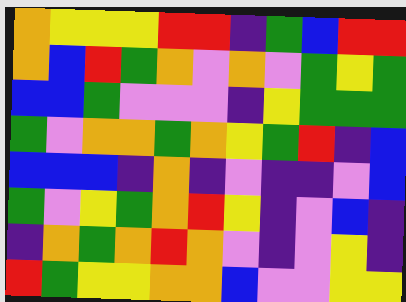[["orange", "yellow", "yellow", "yellow", "red", "red", "indigo", "green", "blue", "red", "red"], ["orange", "blue", "red", "green", "orange", "violet", "orange", "violet", "green", "yellow", "green"], ["blue", "blue", "green", "violet", "violet", "violet", "indigo", "yellow", "green", "green", "green"], ["green", "violet", "orange", "orange", "green", "orange", "yellow", "green", "red", "indigo", "blue"], ["blue", "blue", "blue", "indigo", "orange", "indigo", "violet", "indigo", "indigo", "violet", "blue"], ["green", "violet", "yellow", "green", "orange", "red", "yellow", "indigo", "violet", "blue", "indigo"], ["indigo", "orange", "green", "orange", "red", "orange", "violet", "indigo", "violet", "yellow", "indigo"], ["red", "green", "yellow", "yellow", "orange", "orange", "blue", "violet", "violet", "yellow", "yellow"]]